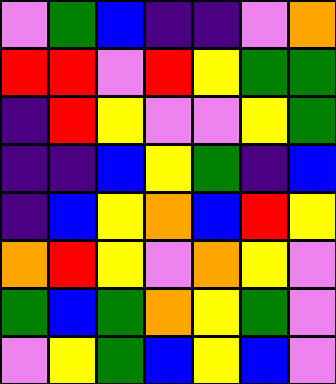[["violet", "green", "blue", "indigo", "indigo", "violet", "orange"], ["red", "red", "violet", "red", "yellow", "green", "green"], ["indigo", "red", "yellow", "violet", "violet", "yellow", "green"], ["indigo", "indigo", "blue", "yellow", "green", "indigo", "blue"], ["indigo", "blue", "yellow", "orange", "blue", "red", "yellow"], ["orange", "red", "yellow", "violet", "orange", "yellow", "violet"], ["green", "blue", "green", "orange", "yellow", "green", "violet"], ["violet", "yellow", "green", "blue", "yellow", "blue", "violet"]]